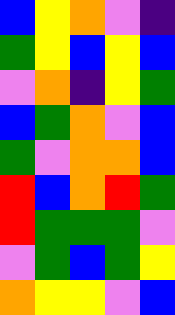[["blue", "yellow", "orange", "violet", "indigo"], ["green", "yellow", "blue", "yellow", "blue"], ["violet", "orange", "indigo", "yellow", "green"], ["blue", "green", "orange", "violet", "blue"], ["green", "violet", "orange", "orange", "blue"], ["red", "blue", "orange", "red", "green"], ["red", "green", "green", "green", "violet"], ["violet", "green", "blue", "green", "yellow"], ["orange", "yellow", "yellow", "violet", "blue"]]